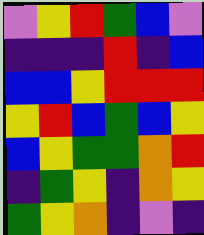[["violet", "yellow", "red", "green", "blue", "violet"], ["indigo", "indigo", "indigo", "red", "indigo", "blue"], ["blue", "blue", "yellow", "red", "red", "red"], ["yellow", "red", "blue", "green", "blue", "yellow"], ["blue", "yellow", "green", "green", "orange", "red"], ["indigo", "green", "yellow", "indigo", "orange", "yellow"], ["green", "yellow", "orange", "indigo", "violet", "indigo"]]